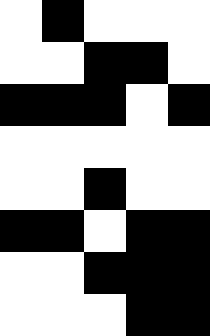[["white", "black", "white", "white", "white"], ["white", "white", "black", "black", "white"], ["black", "black", "black", "white", "black"], ["white", "white", "white", "white", "white"], ["white", "white", "black", "white", "white"], ["black", "black", "white", "black", "black"], ["white", "white", "black", "black", "black"], ["white", "white", "white", "black", "black"]]